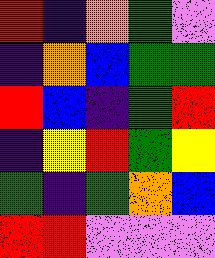[["red", "indigo", "orange", "green", "violet"], ["indigo", "orange", "blue", "green", "green"], ["red", "blue", "indigo", "green", "red"], ["indigo", "yellow", "red", "green", "yellow"], ["green", "indigo", "green", "orange", "blue"], ["red", "red", "violet", "violet", "violet"]]